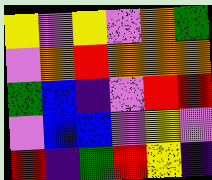[["yellow", "violet", "yellow", "violet", "orange", "green"], ["violet", "orange", "red", "orange", "orange", "orange"], ["green", "blue", "indigo", "violet", "red", "red"], ["violet", "blue", "blue", "violet", "yellow", "violet"], ["red", "indigo", "green", "red", "yellow", "indigo"]]